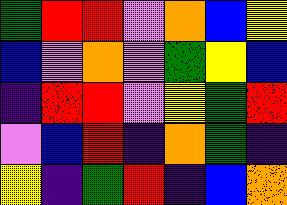[["green", "red", "red", "violet", "orange", "blue", "yellow"], ["blue", "violet", "orange", "violet", "green", "yellow", "blue"], ["indigo", "red", "red", "violet", "yellow", "green", "red"], ["violet", "blue", "red", "indigo", "orange", "green", "indigo"], ["yellow", "indigo", "green", "red", "indigo", "blue", "orange"]]